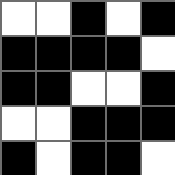[["white", "white", "black", "white", "black"], ["black", "black", "black", "black", "white"], ["black", "black", "white", "white", "black"], ["white", "white", "black", "black", "black"], ["black", "white", "black", "black", "white"]]